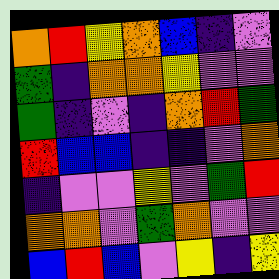[["orange", "red", "yellow", "orange", "blue", "indigo", "violet"], ["green", "indigo", "orange", "orange", "yellow", "violet", "violet"], ["green", "indigo", "violet", "indigo", "orange", "red", "green"], ["red", "blue", "blue", "indigo", "indigo", "violet", "orange"], ["indigo", "violet", "violet", "yellow", "violet", "green", "red"], ["orange", "orange", "violet", "green", "orange", "violet", "violet"], ["blue", "red", "blue", "violet", "yellow", "indigo", "yellow"]]